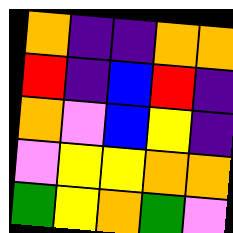[["orange", "indigo", "indigo", "orange", "orange"], ["red", "indigo", "blue", "red", "indigo"], ["orange", "violet", "blue", "yellow", "indigo"], ["violet", "yellow", "yellow", "orange", "orange"], ["green", "yellow", "orange", "green", "violet"]]